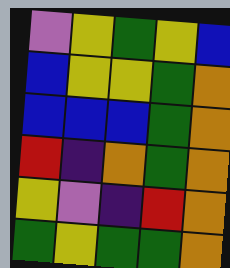[["violet", "yellow", "green", "yellow", "blue"], ["blue", "yellow", "yellow", "green", "orange"], ["blue", "blue", "blue", "green", "orange"], ["red", "indigo", "orange", "green", "orange"], ["yellow", "violet", "indigo", "red", "orange"], ["green", "yellow", "green", "green", "orange"]]